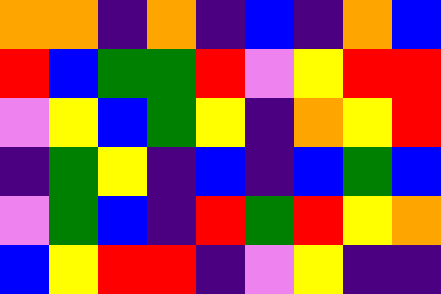[["orange", "orange", "indigo", "orange", "indigo", "blue", "indigo", "orange", "blue"], ["red", "blue", "green", "green", "red", "violet", "yellow", "red", "red"], ["violet", "yellow", "blue", "green", "yellow", "indigo", "orange", "yellow", "red"], ["indigo", "green", "yellow", "indigo", "blue", "indigo", "blue", "green", "blue"], ["violet", "green", "blue", "indigo", "red", "green", "red", "yellow", "orange"], ["blue", "yellow", "red", "red", "indigo", "violet", "yellow", "indigo", "indigo"]]